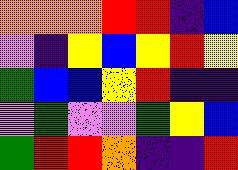[["orange", "orange", "orange", "red", "red", "indigo", "blue"], ["violet", "indigo", "yellow", "blue", "yellow", "red", "yellow"], ["green", "blue", "blue", "yellow", "red", "indigo", "indigo"], ["violet", "green", "violet", "violet", "green", "yellow", "blue"], ["green", "red", "red", "orange", "indigo", "indigo", "red"]]